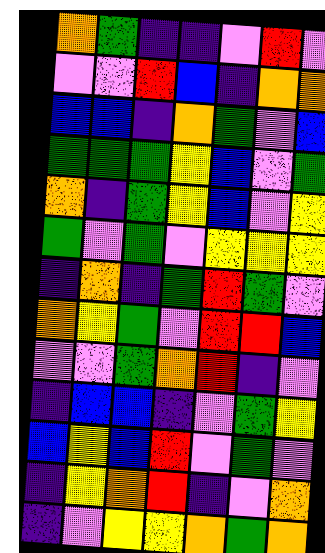[["orange", "green", "indigo", "indigo", "violet", "red", "violet"], ["violet", "violet", "red", "blue", "indigo", "orange", "orange"], ["blue", "blue", "indigo", "orange", "green", "violet", "blue"], ["green", "green", "green", "yellow", "blue", "violet", "green"], ["orange", "indigo", "green", "yellow", "blue", "violet", "yellow"], ["green", "violet", "green", "violet", "yellow", "yellow", "yellow"], ["indigo", "orange", "indigo", "green", "red", "green", "violet"], ["orange", "yellow", "green", "violet", "red", "red", "blue"], ["violet", "violet", "green", "orange", "red", "indigo", "violet"], ["indigo", "blue", "blue", "indigo", "violet", "green", "yellow"], ["blue", "yellow", "blue", "red", "violet", "green", "violet"], ["indigo", "yellow", "orange", "red", "indigo", "violet", "orange"], ["indigo", "violet", "yellow", "yellow", "orange", "green", "orange"]]